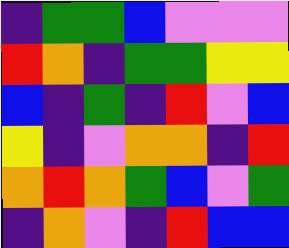[["indigo", "green", "green", "blue", "violet", "violet", "violet"], ["red", "orange", "indigo", "green", "green", "yellow", "yellow"], ["blue", "indigo", "green", "indigo", "red", "violet", "blue"], ["yellow", "indigo", "violet", "orange", "orange", "indigo", "red"], ["orange", "red", "orange", "green", "blue", "violet", "green"], ["indigo", "orange", "violet", "indigo", "red", "blue", "blue"]]